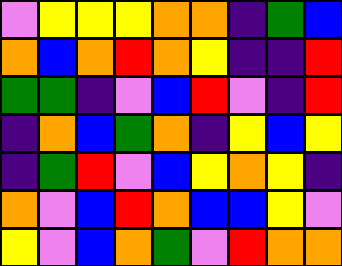[["violet", "yellow", "yellow", "yellow", "orange", "orange", "indigo", "green", "blue"], ["orange", "blue", "orange", "red", "orange", "yellow", "indigo", "indigo", "red"], ["green", "green", "indigo", "violet", "blue", "red", "violet", "indigo", "red"], ["indigo", "orange", "blue", "green", "orange", "indigo", "yellow", "blue", "yellow"], ["indigo", "green", "red", "violet", "blue", "yellow", "orange", "yellow", "indigo"], ["orange", "violet", "blue", "red", "orange", "blue", "blue", "yellow", "violet"], ["yellow", "violet", "blue", "orange", "green", "violet", "red", "orange", "orange"]]